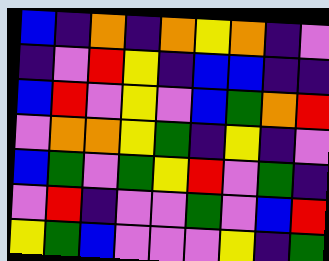[["blue", "indigo", "orange", "indigo", "orange", "yellow", "orange", "indigo", "violet"], ["indigo", "violet", "red", "yellow", "indigo", "blue", "blue", "indigo", "indigo"], ["blue", "red", "violet", "yellow", "violet", "blue", "green", "orange", "red"], ["violet", "orange", "orange", "yellow", "green", "indigo", "yellow", "indigo", "violet"], ["blue", "green", "violet", "green", "yellow", "red", "violet", "green", "indigo"], ["violet", "red", "indigo", "violet", "violet", "green", "violet", "blue", "red"], ["yellow", "green", "blue", "violet", "violet", "violet", "yellow", "indigo", "green"]]